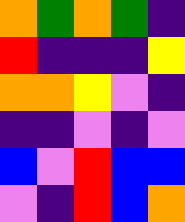[["orange", "green", "orange", "green", "indigo"], ["red", "indigo", "indigo", "indigo", "yellow"], ["orange", "orange", "yellow", "violet", "indigo"], ["indigo", "indigo", "violet", "indigo", "violet"], ["blue", "violet", "red", "blue", "blue"], ["violet", "indigo", "red", "blue", "orange"]]